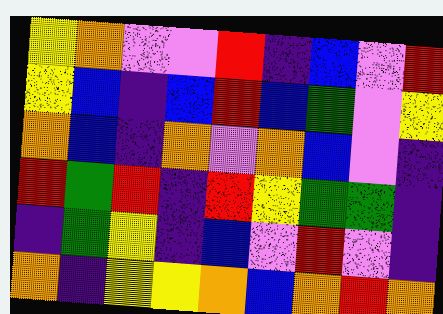[["yellow", "orange", "violet", "violet", "red", "indigo", "blue", "violet", "red"], ["yellow", "blue", "indigo", "blue", "red", "blue", "green", "violet", "yellow"], ["orange", "blue", "indigo", "orange", "violet", "orange", "blue", "violet", "indigo"], ["red", "green", "red", "indigo", "red", "yellow", "green", "green", "indigo"], ["indigo", "green", "yellow", "indigo", "blue", "violet", "red", "violet", "indigo"], ["orange", "indigo", "yellow", "yellow", "orange", "blue", "orange", "red", "orange"]]